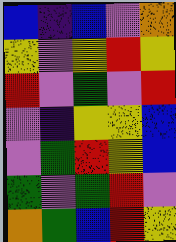[["blue", "indigo", "blue", "violet", "orange"], ["yellow", "violet", "yellow", "red", "yellow"], ["red", "violet", "green", "violet", "red"], ["violet", "indigo", "yellow", "yellow", "blue"], ["violet", "green", "red", "yellow", "blue"], ["green", "violet", "green", "red", "violet"], ["orange", "green", "blue", "red", "yellow"]]